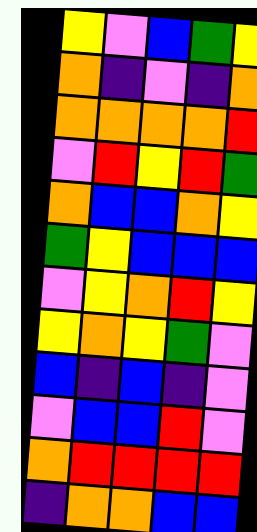[["yellow", "violet", "blue", "green", "yellow"], ["orange", "indigo", "violet", "indigo", "orange"], ["orange", "orange", "orange", "orange", "red"], ["violet", "red", "yellow", "red", "green"], ["orange", "blue", "blue", "orange", "yellow"], ["green", "yellow", "blue", "blue", "blue"], ["violet", "yellow", "orange", "red", "yellow"], ["yellow", "orange", "yellow", "green", "violet"], ["blue", "indigo", "blue", "indigo", "violet"], ["violet", "blue", "blue", "red", "violet"], ["orange", "red", "red", "red", "red"], ["indigo", "orange", "orange", "blue", "blue"]]